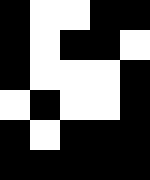[["black", "white", "white", "black", "black"], ["black", "white", "black", "black", "white"], ["black", "white", "white", "white", "black"], ["white", "black", "white", "white", "black"], ["black", "white", "black", "black", "black"], ["black", "black", "black", "black", "black"]]